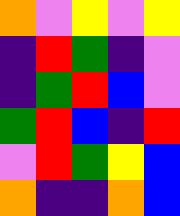[["orange", "violet", "yellow", "violet", "yellow"], ["indigo", "red", "green", "indigo", "violet"], ["indigo", "green", "red", "blue", "violet"], ["green", "red", "blue", "indigo", "red"], ["violet", "red", "green", "yellow", "blue"], ["orange", "indigo", "indigo", "orange", "blue"]]